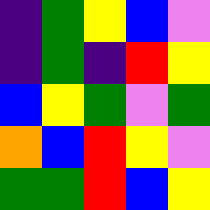[["indigo", "green", "yellow", "blue", "violet"], ["indigo", "green", "indigo", "red", "yellow"], ["blue", "yellow", "green", "violet", "green"], ["orange", "blue", "red", "yellow", "violet"], ["green", "green", "red", "blue", "yellow"]]